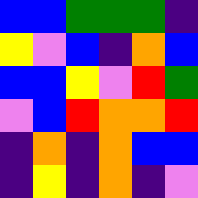[["blue", "blue", "green", "green", "green", "indigo"], ["yellow", "violet", "blue", "indigo", "orange", "blue"], ["blue", "blue", "yellow", "violet", "red", "green"], ["violet", "blue", "red", "orange", "orange", "red"], ["indigo", "orange", "indigo", "orange", "blue", "blue"], ["indigo", "yellow", "indigo", "orange", "indigo", "violet"]]